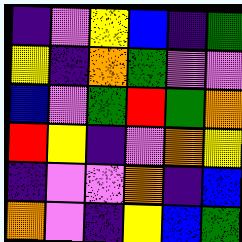[["indigo", "violet", "yellow", "blue", "indigo", "green"], ["yellow", "indigo", "orange", "green", "violet", "violet"], ["blue", "violet", "green", "red", "green", "orange"], ["red", "yellow", "indigo", "violet", "orange", "yellow"], ["indigo", "violet", "violet", "orange", "indigo", "blue"], ["orange", "violet", "indigo", "yellow", "blue", "green"]]